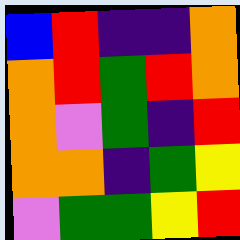[["blue", "red", "indigo", "indigo", "orange"], ["orange", "red", "green", "red", "orange"], ["orange", "violet", "green", "indigo", "red"], ["orange", "orange", "indigo", "green", "yellow"], ["violet", "green", "green", "yellow", "red"]]